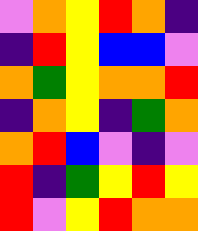[["violet", "orange", "yellow", "red", "orange", "indigo"], ["indigo", "red", "yellow", "blue", "blue", "violet"], ["orange", "green", "yellow", "orange", "orange", "red"], ["indigo", "orange", "yellow", "indigo", "green", "orange"], ["orange", "red", "blue", "violet", "indigo", "violet"], ["red", "indigo", "green", "yellow", "red", "yellow"], ["red", "violet", "yellow", "red", "orange", "orange"]]